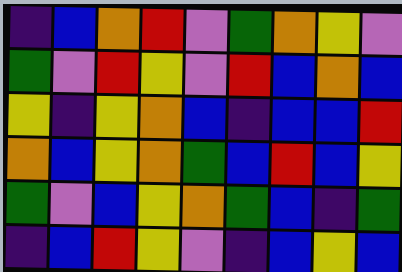[["indigo", "blue", "orange", "red", "violet", "green", "orange", "yellow", "violet"], ["green", "violet", "red", "yellow", "violet", "red", "blue", "orange", "blue"], ["yellow", "indigo", "yellow", "orange", "blue", "indigo", "blue", "blue", "red"], ["orange", "blue", "yellow", "orange", "green", "blue", "red", "blue", "yellow"], ["green", "violet", "blue", "yellow", "orange", "green", "blue", "indigo", "green"], ["indigo", "blue", "red", "yellow", "violet", "indigo", "blue", "yellow", "blue"]]